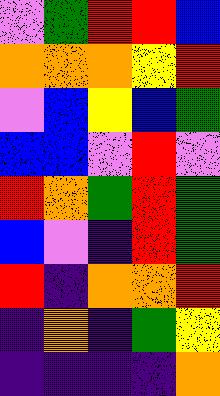[["violet", "green", "red", "red", "blue"], ["orange", "orange", "orange", "yellow", "red"], ["violet", "blue", "yellow", "blue", "green"], ["blue", "blue", "violet", "red", "violet"], ["red", "orange", "green", "red", "green"], ["blue", "violet", "indigo", "red", "green"], ["red", "indigo", "orange", "orange", "red"], ["indigo", "orange", "indigo", "green", "yellow"], ["indigo", "indigo", "indigo", "indigo", "orange"]]